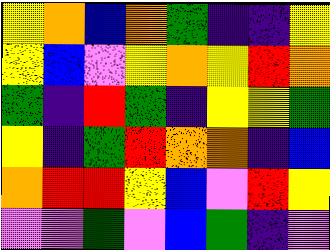[["yellow", "orange", "blue", "orange", "green", "indigo", "indigo", "yellow"], ["yellow", "blue", "violet", "yellow", "orange", "yellow", "red", "orange"], ["green", "indigo", "red", "green", "indigo", "yellow", "yellow", "green"], ["yellow", "indigo", "green", "red", "orange", "orange", "indigo", "blue"], ["orange", "red", "red", "yellow", "blue", "violet", "red", "yellow"], ["violet", "violet", "green", "violet", "blue", "green", "indigo", "violet"]]